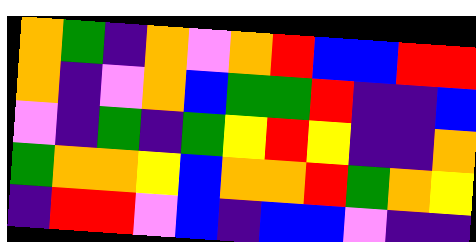[["orange", "green", "indigo", "orange", "violet", "orange", "red", "blue", "blue", "red", "red"], ["orange", "indigo", "violet", "orange", "blue", "green", "green", "red", "indigo", "indigo", "blue"], ["violet", "indigo", "green", "indigo", "green", "yellow", "red", "yellow", "indigo", "indigo", "orange"], ["green", "orange", "orange", "yellow", "blue", "orange", "orange", "red", "green", "orange", "yellow"], ["indigo", "red", "red", "violet", "blue", "indigo", "blue", "blue", "violet", "indigo", "indigo"]]